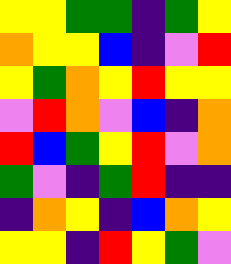[["yellow", "yellow", "green", "green", "indigo", "green", "yellow"], ["orange", "yellow", "yellow", "blue", "indigo", "violet", "red"], ["yellow", "green", "orange", "yellow", "red", "yellow", "yellow"], ["violet", "red", "orange", "violet", "blue", "indigo", "orange"], ["red", "blue", "green", "yellow", "red", "violet", "orange"], ["green", "violet", "indigo", "green", "red", "indigo", "indigo"], ["indigo", "orange", "yellow", "indigo", "blue", "orange", "yellow"], ["yellow", "yellow", "indigo", "red", "yellow", "green", "violet"]]